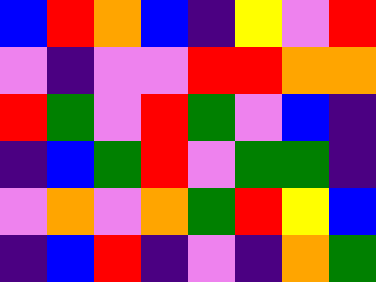[["blue", "red", "orange", "blue", "indigo", "yellow", "violet", "red"], ["violet", "indigo", "violet", "violet", "red", "red", "orange", "orange"], ["red", "green", "violet", "red", "green", "violet", "blue", "indigo"], ["indigo", "blue", "green", "red", "violet", "green", "green", "indigo"], ["violet", "orange", "violet", "orange", "green", "red", "yellow", "blue"], ["indigo", "blue", "red", "indigo", "violet", "indigo", "orange", "green"]]